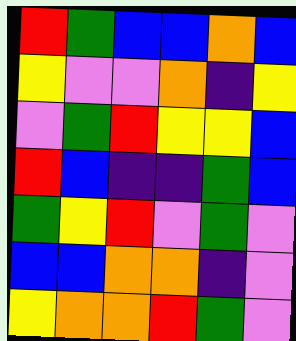[["red", "green", "blue", "blue", "orange", "blue"], ["yellow", "violet", "violet", "orange", "indigo", "yellow"], ["violet", "green", "red", "yellow", "yellow", "blue"], ["red", "blue", "indigo", "indigo", "green", "blue"], ["green", "yellow", "red", "violet", "green", "violet"], ["blue", "blue", "orange", "orange", "indigo", "violet"], ["yellow", "orange", "orange", "red", "green", "violet"]]